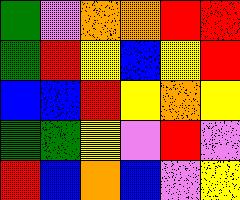[["green", "violet", "orange", "orange", "red", "red"], ["green", "red", "yellow", "blue", "yellow", "red"], ["blue", "blue", "red", "yellow", "orange", "yellow"], ["green", "green", "yellow", "violet", "red", "violet"], ["red", "blue", "orange", "blue", "violet", "yellow"]]